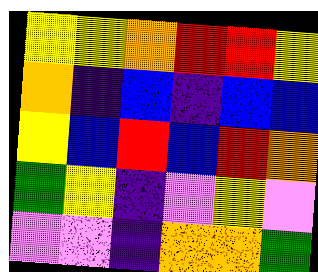[["yellow", "yellow", "orange", "red", "red", "yellow"], ["orange", "indigo", "blue", "indigo", "blue", "blue"], ["yellow", "blue", "red", "blue", "red", "orange"], ["green", "yellow", "indigo", "violet", "yellow", "violet"], ["violet", "violet", "indigo", "orange", "orange", "green"]]